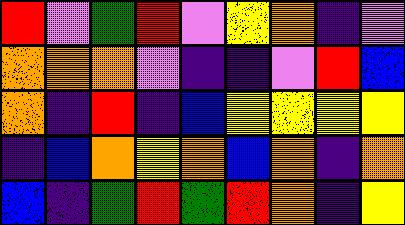[["red", "violet", "green", "red", "violet", "yellow", "orange", "indigo", "violet"], ["orange", "orange", "orange", "violet", "indigo", "indigo", "violet", "red", "blue"], ["orange", "indigo", "red", "indigo", "blue", "yellow", "yellow", "yellow", "yellow"], ["indigo", "blue", "orange", "yellow", "orange", "blue", "orange", "indigo", "orange"], ["blue", "indigo", "green", "red", "green", "red", "orange", "indigo", "yellow"]]